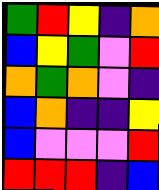[["green", "red", "yellow", "indigo", "orange"], ["blue", "yellow", "green", "violet", "red"], ["orange", "green", "orange", "violet", "indigo"], ["blue", "orange", "indigo", "indigo", "yellow"], ["blue", "violet", "violet", "violet", "red"], ["red", "red", "red", "indigo", "blue"]]